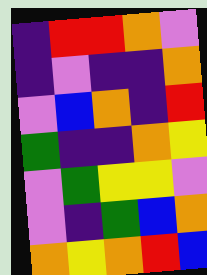[["indigo", "red", "red", "orange", "violet"], ["indigo", "violet", "indigo", "indigo", "orange"], ["violet", "blue", "orange", "indigo", "red"], ["green", "indigo", "indigo", "orange", "yellow"], ["violet", "green", "yellow", "yellow", "violet"], ["violet", "indigo", "green", "blue", "orange"], ["orange", "yellow", "orange", "red", "blue"]]